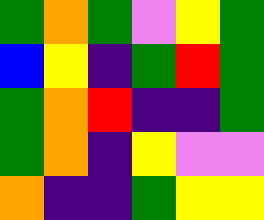[["green", "orange", "green", "violet", "yellow", "green"], ["blue", "yellow", "indigo", "green", "red", "green"], ["green", "orange", "red", "indigo", "indigo", "green"], ["green", "orange", "indigo", "yellow", "violet", "violet"], ["orange", "indigo", "indigo", "green", "yellow", "yellow"]]